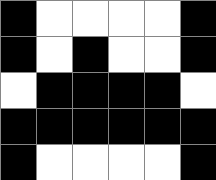[["black", "white", "white", "white", "white", "black"], ["black", "white", "black", "white", "white", "black"], ["white", "black", "black", "black", "black", "white"], ["black", "black", "black", "black", "black", "black"], ["black", "white", "white", "white", "white", "black"]]